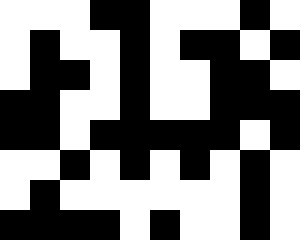[["white", "white", "white", "black", "black", "white", "white", "white", "black", "white"], ["white", "black", "white", "white", "black", "white", "black", "black", "white", "black"], ["white", "black", "black", "white", "black", "white", "white", "black", "black", "white"], ["black", "black", "white", "white", "black", "white", "white", "black", "black", "black"], ["black", "black", "white", "black", "black", "black", "black", "black", "white", "black"], ["white", "white", "black", "white", "black", "white", "black", "white", "black", "white"], ["white", "black", "white", "white", "white", "white", "white", "white", "black", "white"], ["black", "black", "black", "black", "white", "black", "white", "white", "black", "white"]]